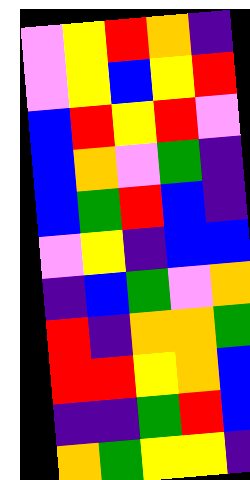[["violet", "yellow", "red", "orange", "indigo"], ["violet", "yellow", "blue", "yellow", "red"], ["blue", "red", "yellow", "red", "violet"], ["blue", "orange", "violet", "green", "indigo"], ["blue", "green", "red", "blue", "indigo"], ["violet", "yellow", "indigo", "blue", "blue"], ["indigo", "blue", "green", "violet", "orange"], ["red", "indigo", "orange", "orange", "green"], ["red", "red", "yellow", "orange", "blue"], ["indigo", "indigo", "green", "red", "blue"], ["orange", "green", "yellow", "yellow", "indigo"]]